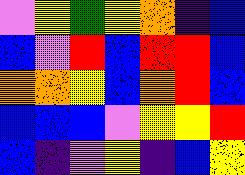[["violet", "yellow", "green", "yellow", "orange", "indigo", "blue"], ["blue", "violet", "red", "blue", "red", "red", "blue"], ["orange", "orange", "yellow", "blue", "orange", "red", "blue"], ["blue", "blue", "blue", "violet", "yellow", "yellow", "red"], ["blue", "indigo", "violet", "yellow", "indigo", "blue", "yellow"]]